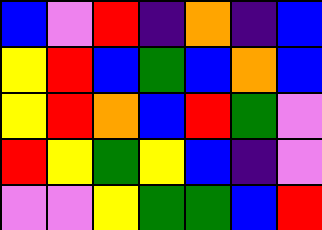[["blue", "violet", "red", "indigo", "orange", "indigo", "blue"], ["yellow", "red", "blue", "green", "blue", "orange", "blue"], ["yellow", "red", "orange", "blue", "red", "green", "violet"], ["red", "yellow", "green", "yellow", "blue", "indigo", "violet"], ["violet", "violet", "yellow", "green", "green", "blue", "red"]]